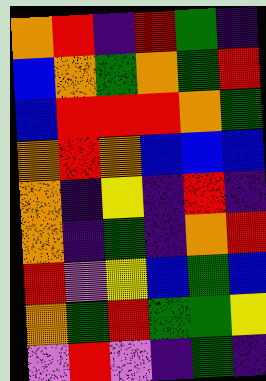[["orange", "red", "indigo", "red", "green", "indigo"], ["blue", "orange", "green", "orange", "green", "red"], ["blue", "red", "red", "red", "orange", "green"], ["orange", "red", "orange", "blue", "blue", "blue"], ["orange", "indigo", "yellow", "indigo", "red", "indigo"], ["orange", "indigo", "green", "indigo", "orange", "red"], ["red", "violet", "yellow", "blue", "green", "blue"], ["orange", "green", "red", "green", "green", "yellow"], ["violet", "red", "violet", "indigo", "green", "indigo"]]